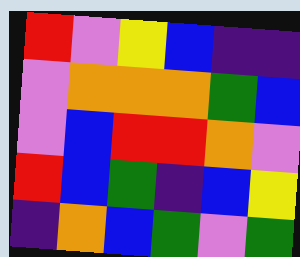[["red", "violet", "yellow", "blue", "indigo", "indigo"], ["violet", "orange", "orange", "orange", "green", "blue"], ["violet", "blue", "red", "red", "orange", "violet"], ["red", "blue", "green", "indigo", "blue", "yellow"], ["indigo", "orange", "blue", "green", "violet", "green"]]